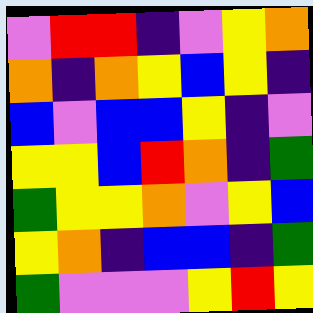[["violet", "red", "red", "indigo", "violet", "yellow", "orange"], ["orange", "indigo", "orange", "yellow", "blue", "yellow", "indigo"], ["blue", "violet", "blue", "blue", "yellow", "indigo", "violet"], ["yellow", "yellow", "blue", "red", "orange", "indigo", "green"], ["green", "yellow", "yellow", "orange", "violet", "yellow", "blue"], ["yellow", "orange", "indigo", "blue", "blue", "indigo", "green"], ["green", "violet", "violet", "violet", "yellow", "red", "yellow"]]